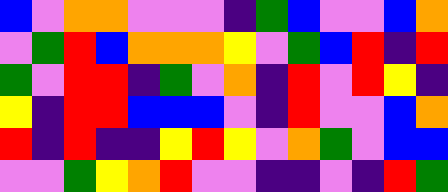[["blue", "violet", "orange", "orange", "violet", "violet", "violet", "indigo", "green", "blue", "violet", "violet", "blue", "orange"], ["violet", "green", "red", "blue", "orange", "orange", "orange", "yellow", "violet", "green", "blue", "red", "indigo", "red"], ["green", "violet", "red", "red", "indigo", "green", "violet", "orange", "indigo", "red", "violet", "red", "yellow", "indigo"], ["yellow", "indigo", "red", "red", "blue", "blue", "blue", "violet", "indigo", "red", "violet", "violet", "blue", "orange"], ["red", "indigo", "red", "indigo", "indigo", "yellow", "red", "yellow", "violet", "orange", "green", "violet", "blue", "blue"], ["violet", "violet", "green", "yellow", "orange", "red", "violet", "violet", "indigo", "indigo", "violet", "indigo", "red", "green"]]